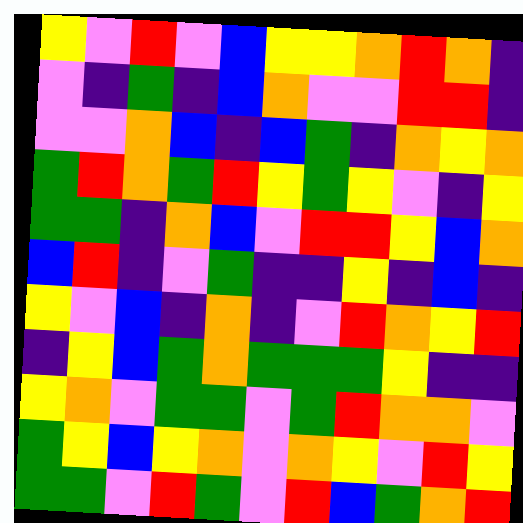[["yellow", "violet", "red", "violet", "blue", "yellow", "yellow", "orange", "red", "orange", "indigo"], ["violet", "indigo", "green", "indigo", "blue", "orange", "violet", "violet", "red", "red", "indigo"], ["violet", "violet", "orange", "blue", "indigo", "blue", "green", "indigo", "orange", "yellow", "orange"], ["green", "red", "orange", "green", "red", "yellow", "green", "yellow", "violet", "indigo", "yellow"], ["green", "green", "indigo", "orange", "blue", "violet", "red", "red", "yellow", "blue", "orange"], ["blue", "red", "indigo", "violet", "green", "indigo", "indigo", "yellow", "indigo", "blue", "indigo"], ["yellow", "violet", "blue", "indigo", "orange", "indigo", "violet", "red", "orange", "yellow", "red"], ["indigo", "yellow", "blue", "green", "orange", "green", "green", "green", "yellow", "indigo", "indigo"], ["yellow", "orange", "violet", "green", "green", "violet", "green", "red", "orange", "orange", "violet"], ["green", "yellow", "blue", "yellow", "orange", "violet", "orange", "yellow", "violet", "red", "yellow"], ["green", "green", "violet", "red", "green", "violet", "red", "blue", "green", "orange", "red"]]